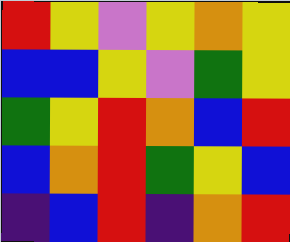[["red", "yellow", "violet", "yellow", "orange", "yellow"], ["blue", "blue", "yellow", "violet", "green", "yellow"], ["green", "yellow", "red", "orange", "blue", "red"], ["blue", "orange", "red", "green", "yellow", "blue"], ["indigo", "blue", "red", "indigo", "orange", "red"]]